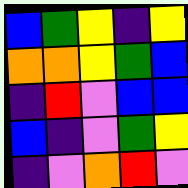[["blue", "green", "yellow", "indigo", "yellow"], ["orange", "orange", "yellow", "green", "blue"], ["indigo", "red", "violet", "blue", "blue"], ["blue", "indigo", "violet", "green", "yellow"], ["indigo", "violet", "orange", "red", "violet"]]